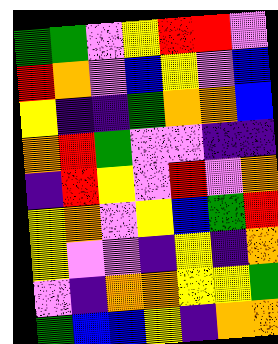[["green", "green", "violet", "yellow", "red", "red", "violet"], ["red", "orange", "violet", "blue", "yellow", "violet", "blue"], ["yellow", "indigo", "indigo", "green", "orange", "orange", "blue"], ["orange", "red", "green", "violet", "violet", "indigo", "indigo"], ["indigo", "red", "yellow", "violet", "red", "violet", "orange"], ["yellow", "orange", "violet", "yellow", "blue", "green", "red"], ["yellow", "violet", "violet", "indigo", "yellow", "indigo", "orange"], ["violet", "indigo", "orange", "orange", "yellow", "yellow", "green"], ["green", "blue", "blue", "yellow", "indigo", "orange", "orange"]]